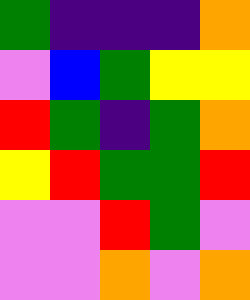[["green", "indigo", "indigo", "indigo", "orange"], ["violet", "blue", "green", "yellow", "yellow"], ["red", "green", "indigo", "green", "orange"], ["yellow", "red", "green", "green", "red"], ["violet", "violet", "red", "green", "violet"], ["violet", "violet", "orange", "violet", "orange"]]